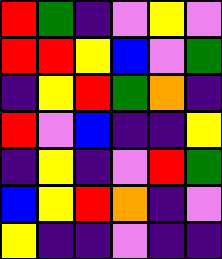[["red", "green", "indigo", "violet", "yellow", "violet"], ["red", "red", "yellow", "blue", "violet", "green"], ["indigo", "yellow", "red", "green", "orange", "indigo"], ["red", "violet", "blue", "indigo", "indigo", "yellow"], ["indigo", "yellow", "indigo", "violet", "red", "green"], ["blue", "yellow", "red", "orange", "indigo", "violet"], ["yellow", "indigo", "indigo", "violet", "indigo", "indigo"]]